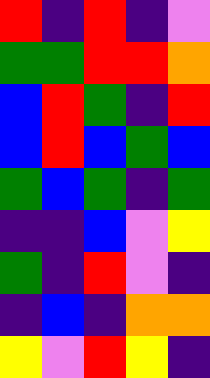[["red", "indigo", "red", "indigo", "violet"], ["green", "green", "red", "red", "orange"], ["blue", "red", "green", "indigo", "red"], ["blue", "red", "blue", "green", "blue"], ["green", "blue", "green", "indigo", "green"], ["indigo", "indigo", "blue", "violet", "yellow"], ["green", "indigo", "red", "violet", "indigo"], ["indigo", "blue", "indigo", "orange", "orange"], ["yellow", "violet", "red", "yellow", "indigo"]]